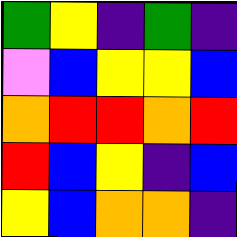[["green", "yellow", "indigo", "green", "indigo"], ["violet", "blue", "yellow", "yellow", "blue"], ["orange", "red", "red", "orange", "red"], ["red", "blue", "yellow", "indigo", "blue"], ["yellow", "blue", "orange", "orange", "indigo"]]